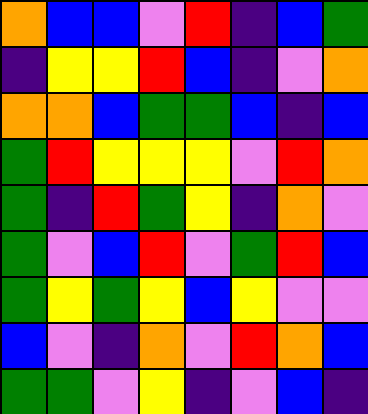[["orange", "blue", "blue", "violet", "red", "indigo", "blue", "green"], ["indigo", "yellow", "yellow", "red", "blue", "indigo", "violet", "orange"], ["orange", "orange", "blue", "green", "green", "blue", "indigo", "blue"], ["green", "red", "yellow", "yellow", "yellow", "violet", "red", "orange"], ["green", "indigo", "red", "green", "yellow", "indigo", "orange", "violet"], ["green", "violet", "blue", "red", "violet", "green", "red", "blue"], ["green", "yellow", "green", "yellow", "blue", "yellow", "violet", "violet"], ["blue", "violet", "indigo", "orange", "violet", "red", "orange", "blue"], ["green", "green", "violet", "yellow", "indigo", "violet", "blue", "indigo"]]